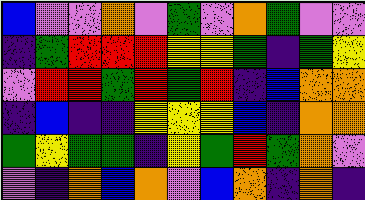[["blue", "violet", "violet", "orange", "violet", "green", "violet", "orange", "green", "violet", "violet"], ["indigo", "green", "red", "red", "red", "yellow", "yellow", "green", "indigo", "green", "yellow"], ["violet", "red", "red", "green", "red", "green", "red", "indigo", "blue", "orange", "orange"], ["indigo", "blue", "indigo", "indigo", "yellow", "yellow", "yellow", "blue", "indigo", "orange", "orange"], ["green", "yellow", "green", "green", "indigo", "yellow", "green", "red", "green", "orange", "violet"], ["violet", "indigo", "orange", "blue", "orange", "violet", "blue", "orange", "indigo", "orange", "indigo"]]